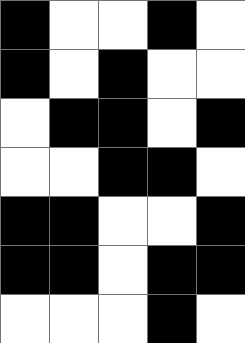[["black", "white", "white", "black", "white"], ["black", "white", "black", "white", "white"], ["white", "black", "black", "white", "black"], ["white", "white", "black", "black", "white"], ["black", "black", "white", "white", "black"], ["black", "black", "white", "black", "black"], ["white", "white", "white", "black", "white"]]